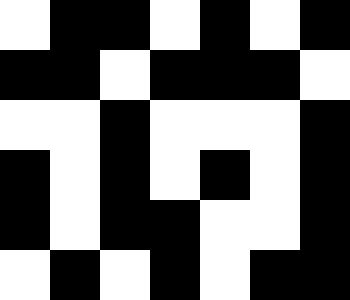[["white", "black", "black", "white", "black", "white", "black"], ["black", "black", "white", "black", "black", "black", "white"], ["white", "white", "black", "white", "white", "white", "black"], ["black", "white", "black", "white", "black", "white", "black"], ["black", "white", "black", "black", "white", "white", "black"], ["white", "black", "white", "black", "white", "black", "black"]]